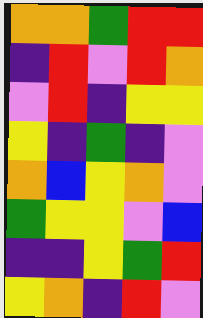[["orange", "orange", "green", "red", "red"], ["indigo", "red", "violet", "red", "orange"], ["violet", "red", "indigo", "yellow", "yellow"], ["yellow", "indigo", "green", "indigo", "violet"], ["orange", "blue", "yellow", "orange", "violet"], ["green", "yellow", "yellow", "violet", "blue"], ["indigo", "indigo", "yellow", "green", "red"], ["yellow", "orange", "indigo", "red", "violet"]]